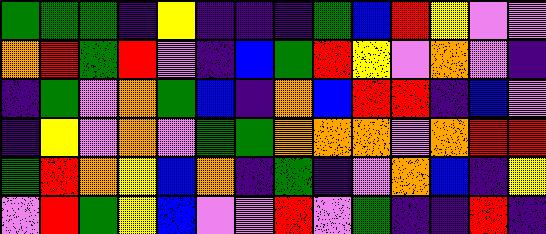[["green", "green", "green", "indigo", "yellow", "indigo", "indigo", "indigo", "green", "blue", "red", "yellow", "violet", "violet"], ["orange", "red", "green", "red", "violet", "indigo", "blue", "green", "red", "yellow", "violet", "orange", "violet", "indigo"], ["indigo", "green", "violet", "orange", "green", "blue", "indigo", "orange", "blue", "red", "red", "indigo", "blue", "violet"], ["indigo", "yellow", "violet", "orange", "violet", "green", "green", "orange", "orange", "orange", "violet", "orange", "red", "red"], ["green", "red", "orange", "yellow", "blue", "orange", "indigo", "green", "indigo", "violet", "orange", "blue", "indigo", "yellow"], ["violet", "red", "green", "yellow", "blue", "violet", "violet", "red", "violet", "green", "indigo", "indigo", "red", "indigo"]]